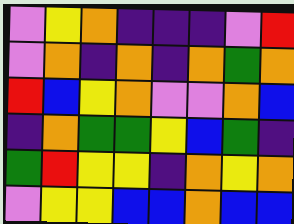[["violet", "yellow", "orange", "indigo", "indigo", "indigo", "violet", "red"], ["violet", "orange", "indigo", "orange", "indigo", "orange", "green", "orange"], ["red", "blue", "yellow", "orange", "violet", "violet", "orange", "blue"], ["indigo", "orange", "green", "green", "yellow", "blue", "green", "indigo"], ["green", "red", "yellow", "yellow", "indigo", "orange", "yellow", "orange"], ["violet", "yellow", "yellow", "blue", "blue", "orange", "blue", "blue"]]